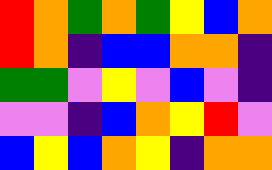[["red", "orange", "green", "orange", "green", "yellow", "blue", "orange"], ["red", "orange", "indigo", "blue", "blue", "orange", "orange", "indigo"], ["green", "green", "violet", "yellow", "violet", "blue", "violet", "indigo"], ["violet", "violet", "indigo", "blue", "orange", "yellow", "red", "violet"], ["blue", "yellow", "blue", "orange", "yellow", "indigo", "orange", "orange"]]